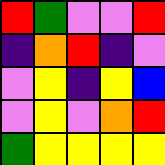[["red", "green", "violet", "violet", "red"], ["indigo", "orange", "red", "indigo", "violet"], ["violet", "yellow", "indigo", "yellow", "blue"], ["violet", "yellow", "violet", "orange", "red"], ["green", "yellow", "yellow", "yellow", "yellow"]]